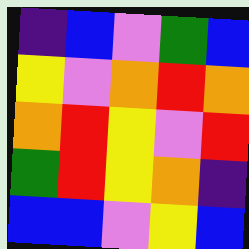[["indigo", "blue", "violet", "green", "blue"], ["yellow", "violet", "orange", "red", "orange"], ["orange", "red", "yellow", "violet", "red"], ["green", "red", "yellow", "orange", "indigo"], ["blue", "blue", "violet", "yellow", "blue"]]